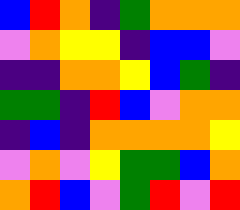[["blue", "red", "orange", "indigo", "green", "orange", "orange", "orange"], ["violet", "orange", "yellow", "yellow", "indigo", "blue", "blue", "violet"], ["indigo", "indigo", "orange", "orange", "yellow", "blue", "green", "indigo"], ["green", "green", "indigo", "red", "blue", "violet", "orange", "orange"], ["indigo", "blue", "indigo", "orange", "orange", "orange", "orange", "yellow"], ["violet", "orange", "violet", "yellow", "green", "green", "blue", "orange"], ["orange", "red", "blue", "violet", "green", "red", "violet", "red"]]